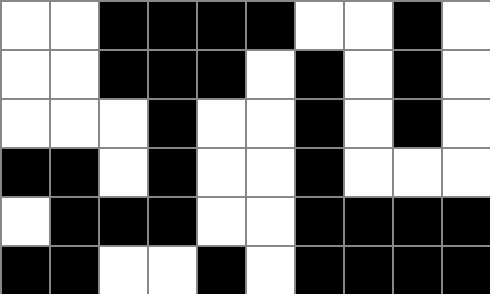[["white", "white", "black", "black", "black", "black", "white", "white", "black", "white"], ["white", "white", "black", "black", "black", "white", "black", "white", "black", "white"], ["white", "white", "white", "black", "white", "white", "black", "white", "black", "white"], ["black", "black", "white", "black", "white", "white", "black", "white", "white", "white"], ["white", "black", "black", "black", "white", "white", "black", "black", "black", "black"], ["black", "black", "white", "white", "black", "white", "black", "black", "black", "black"]]